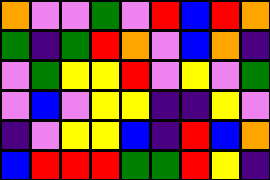[["orange", "violet", "violet", "green", "violet", "red", "blue", "red", "orange"], ["green", "indigo", "green", "red", "orange", "violet", "blue", "orange", "indigo"], ["violet", "green", "yellow", "yellow", "red", "violet", "yellow", "violet", "green"], ["violet", "blue", "violet", "yellow", "yellow", "indigo", "indigo", "yellow", "violet"], ["indigo", "violet", "yellow", "yellow", "blue", "indigo", "red", "blue", "orange"], ["blue", "red", "red", "red", "green", "green", "red", "yellow", "indigo"]]